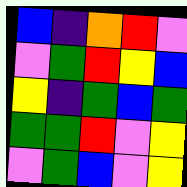[["blue", "indigo", "orange", "red", "violet"], ["violet", "green", "red", "yellow", "blue"], ["yellow", "indigo", "green", "blue", "green"], ["green", "green", "red", "violet", "yellow"], ["violet", "green", "blue", "violet", "yellow"]]